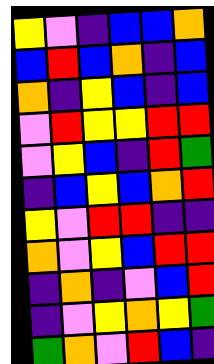[["yellow", "violet", "indigo", "blue", "blue", "orange"], ["blue", "red", "blue", "orange", "indigo", "blue"], ["orange", "indigo", "yellow", "blue", "indigo", "blue"], ["violet", "red", "yellow", "yellow", "red", "red"], ["violet", "yellow", "blue", "indigo", "red", "green"], ["indigo", "blue", "yellow", "blue", "orange", "red"], ["yellow", "violet", "red", "red", "indigo", "indigo"], ["orange", "violet", "yellow", "blue", "red", "red"], ["indigo", "orange", "indigo", "violet", "blue", "red"], ["indigo", "violet", "yellow", "orange", "yellow", "green"], ["green", "orange", "violet", "red", "blue", "indigo"]]